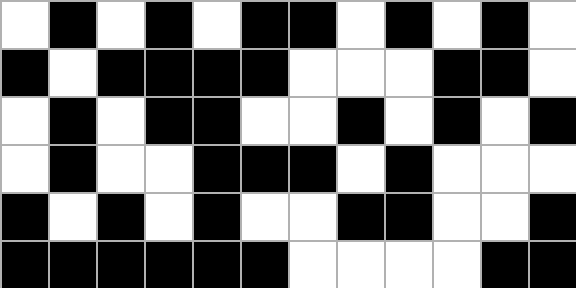[["white", "black", "white", "black", "white", "black", "black", "white", "black", "white", "black", "white"], ["black", "white", "black", "black", "black", "black", "white", "white", "white", "black", "black", "white"], ["white", "black", "white", "black", "black", "white", "white", "black", "white", "black", "white", "black"], ["white", "black", "white", "white", "black", "black", "black", "white", "black", "white", "white", "white"], ["black", "white", "black", "white", "black", "white", "white", "black", "black", "white", "white", "black"], ["black", "black", "black", "black", "black", "black", "white", "white", "white", "white", "black", "black"]]